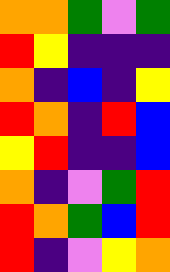[["orange", "orange", "green", "violet", "green"], ["red", "yellow", "indigo", "indigo", "indigo"], ["orange", "indigo", "blue", "indigo", "yellow"], ["red", "orange", "indigo", "red", "blue"], ["yellow", "red", "indigo", "indigo", "blue"], ["orange", "indigo", "violet", "green", "red"], ["red", "orange", "green", "blue", "red"], ["red", "indigo", "violet", "yellow", "orange"]]